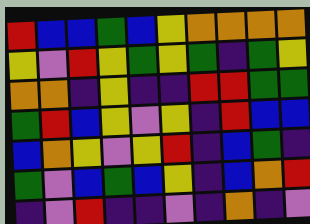[["red", "blue", "blue", "green", "blue", "yellow", "orange", "orange", "orange", "orange"], ["yellow", "violet", "red", "yellow", "green", "yellow", "green", "indigo", "green", "yellow"], ["orange", "orange", "indigo", "yellow", "indigo", "indigo", "red", "red", "green", "green"], ["green", "red", "blue", "yellow", "violet", "yellow", "indigo", "red", "blue", "blue"], ["blue", "orange", "yellow", "violet", "yellow", "red", "indigo", "blue", "green", "indigo"], ["green", "violet", "blue", "green", "blue", "yellow", "indigo", "blue", "orange", "red"], ["indigo", "violet", "red", "indigo", "indigo", "violet", "indigo", "orange", "indigo", "violet"]]